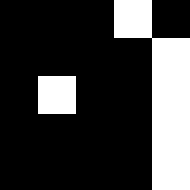[["black", "black", "black", "white", "black"], ["black", "black", "black", "black", "white"], ["black", "white", "black", "black", "white"], ["black", "black", "black", "black", "white"], ["black", "black", "black", "black", "white"]]